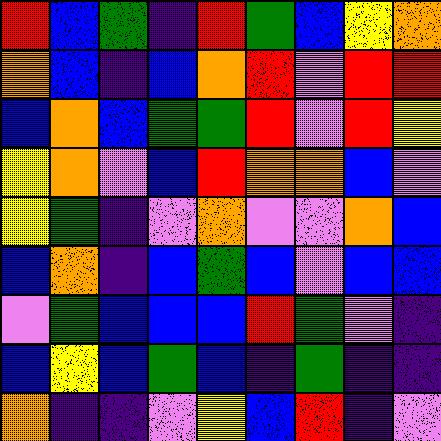[["red", "blue", "green", "indigo", "red", "green", "blue", "yellow", "orange"], ["orange", "blue", "indigo", "blue", "orange", "red", "violet", "red", "red"], ["blue", "orange", "blue", "green", "green", "red", "violet", "red", "yellow"], ["yellow", "orange", "violet", "blue", "red", "orange", "orange", "blue", "violet"], ["yellow", "green", "indigo", "violet", "orange", "violet", "violet", "orange", "blue"], ["blue", "orange", "indigo", "blue", "green", "blue", "violet", "blue", "blue"], ["violet", "green", "blue", "blue", "blue", "red", "green", "violet", "indigo"], ["blue", "yellow", "blue", "green", "blue", "indigo", "green", "indigo", "indigo"], ["orange", "indigo", "indigo", "violet", "yellow", "blue", "red", "indigo", "violet"]]